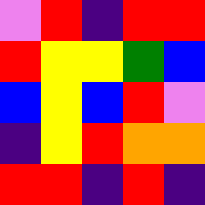[["violet", "red", "indigo", "red", "red"], ["red", "yellow", "yellow", "green", "blue"], ["blue", "yellow", "blue", "red", "violet"], ["indigo", "yellow", "red", "orange", "orange"], ["red", "red", "indigo", "red", "indigo"]]